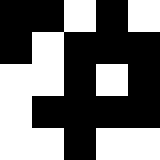[["black", "black", "white", "black", "white"], ["black", "white", "black", "black", "black"], ["white", "white", "black", "white", "black"], ["white", "black", "black", "black", "black"], ["white", "white", "black", "white", "white"]]